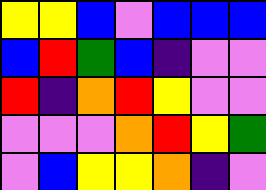[["yellow", "yellow", "blue", "violet", "blue", "blue", "blue"], ["blue", "red", "green", "blue", "indigo", "violet", "violet"], ["red", "indigo", "orange", "red", "yellow", "violet", "violet"], ["violet", "violet", "violet", "orange", "red", "yellow", "green"], ["violet", "blue", "yellow", "yellow", "orange", "indigo", "violet"]]